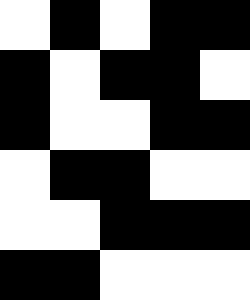[["white", "black", "white", "black", "black"], ["black", "white", "black", "black", "white"], ["black", "white", "white", "black", "black"], ["white", "black", "black", "white", "white"], ["white", "white", "black", "black", "black"], ["black", "black", "white", "white", "white"]]